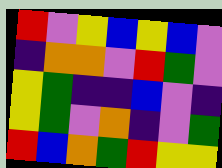[["red", "violet", "yellow", "blue", "yellow", "blue", "violet"], ["indigo", "orange", "orange", "violet", "red", "green", "violet"], ["yellow", "green", "indigo", "indigo", "blue", "violet", "indigo"], ["yellow", "green", "violet", "orange", "indigo", "violet", "green"], ["red", "blue", "orange", "green", "red", "yellow", "yellow"]]